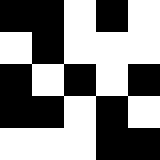[["black", "black", "white", "black", "white"], ["white", "black", "white", "white", "white"], ["black", "white", "black", "white", "black"], ["black", "black", "white", "black", "white"], ["white", "white", "white", "black", "black"]]